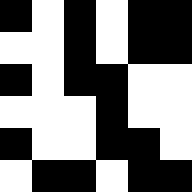[["black", "white", "black", "white", "black", "black"], ["white", "white", "black", "white", "black", "black"], ["black", "white", "black", "black", "white", "white"], ["white", "white", "white", "black", "white", "white"], ["black", "white", "white", "black", "black", "white"], ["white", "black", "black", "white", "black", "black"]]